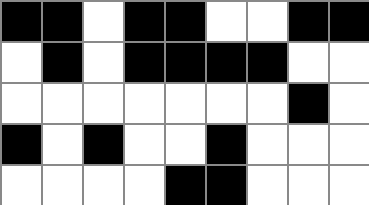[["black", "black", "white", "black", "black", "white", "white", "black", "black"], ["white", "black", "white", "black", "black", "black", "black", "white", "white"], ["white", "white", "white", "white", "white", "white", "white", "black", "white"], ["black", "white", "black", "white", "white", "black", "white", "white", "white"], ["white", "white", "white", "white", "black", "black", "white", "white", "white"]]